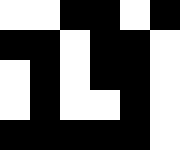[["white", "white", "black", "black", "white", "black"], ["black", "black", "white", "black", "black", "white"], ["white", "black", "white", "black", "black", "white"], ["white", "black", "white", "white", "black", "white"], ["black", "black", "black", "black", "black", "white"]]